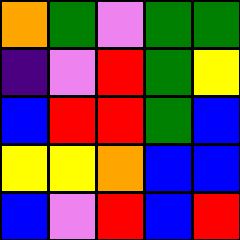[["orange", "green", "violet", "green", "green"], ["indigo", "violet", "red", "green", "yellow"], ["blue", "red", "red", "green", "blue"], ["yellow", "yellow", "orange", "blue", "blue"], ["blue", "violet", "red", "blue", "red"]]